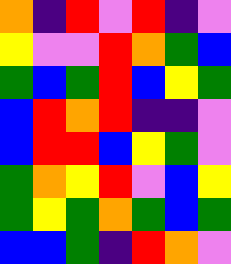[["orange", "indigo", "red", "violet", "red", "indigo", "violet"], ["yellow", "violet", "violet", "red", "orange", "green", "blue"], ["green", "blue", "green", "red", "blue", "yellow", "green"], ["blue", "red", "orange", "red", "indigo", "indigo", "violet"], ["blue", "red", "red", "blue", "yellow", "green", "violet"], ["green", "orange", "yellow", "red", "violet", "blue", "yellow"], ["green", "yellow", "green", "orange", "green", "blue", "green"], ["blue", "blue", "green", "indigo", "red", "orange", "violet"]]